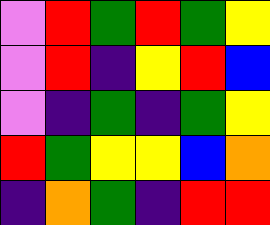[["violet", "red", "green", "red", "green", "yellow"], ["violet", "red", "indigo", "yellow", "red", "blue"], ["violet", "indigo", "green", "indigo", "green", "yellow"], ["red", "green", "yellow", "yellow", "blue", "orange"], ["indigo", "orange", "green", "indigo", "red", "red"]]